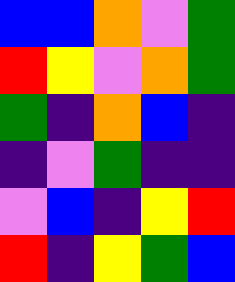[["blue", "blue", "orange", "violet", "green"], ["red", "yellow", "violet", "orange", "green"], ["green", "indigo", "orange", "blue", "indigo"], ["indigo", "violet", "green", "indigo", "indigo"], ["violet", "blue", "indigo", "yellow", "red"], ["red", "indigo", "yellow", "green", "blue"]]